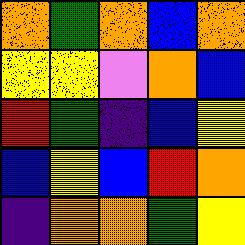[["orange", "green", "orange", "blue", "orange"], ["yellow", "yellow", "violet", "orange", "blue"], ["red", "green", "indigo", "blue", "yellow"], ["blue", "yellow", "blue", "red", "orange"], ["indigo", "orange", "orange", "green", "yellow"]]